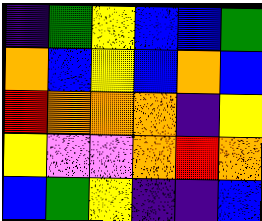[["indigo", "green", "yellow", "blue", "blue", "green"], ["orange", "blue", "yellow", "blue", "orange", "blue"], ["red", "orange", "orange", "orange", "indigo", "yellow"], ["yellow", "violet", "violet", "orange", "red", "orange"], ["blue", "green", "yellow", "indigo", "indigo", "blue"]]